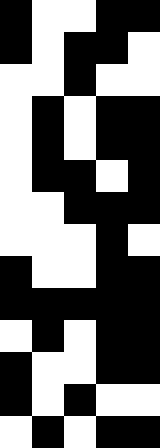[["black", "white", "white", "black", "black"], ["black", "white", "black", "black", "white"], ["white", "white", "black", "white", "white"], ["white", "black", "white", "black", "black"], ["white", "black", "white", "black", "black"], ["white", "black", "black", "white", "black"], ["white", "white", "black", "black", "black"], ["white", "white", "white", "black", "white"], ["black", "white", "white", "black", "black"], ["black", "black", "black", "black", "black"], ["white", "black", "white", "black", "black"], ["black", "white", "white", "black", "black"], ["black", "white", "black", "white", "white"], ["white", "black", "white", "black", "black"]]